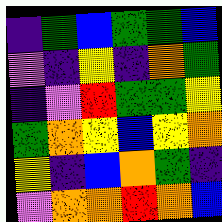[["indigo", "green", "blue", "green", "green", "blue"], ["violet", "indigo", "yellow", "indigo", "orange", "green"], ["indigo", "violet", "red", "green", "green", "yellow"], ["green", "orange", "yellow", "blue", "yellow", "orange"], ["yellow", "indigo", "blue", "orange", "green", "indigo"], ["violet", "orange", "orange", "red", "orange", "blue"]]